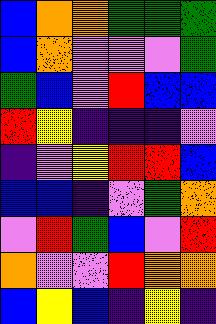[["blue", "orange", "orange", "green", "green", "green"], ["blue", "orange", "violet", "violet", "violet", "green"], ["green", "blue", "violet", "red", "blue", "blue"], ["red", "yellow", "indigo", "indigo", "indigo", "violet"], ["indigo", "violet", "yellow", "red", "red", "blue"], ["blue", "blue", "indigo", "violet", "green", "orange"], ["violet", "red", "green", "blue", "violet", "red"], ["orange", "violet", "violet", "red", "orange", "orange"], ["blue", "yellow", "blue", "indigo", "yellow", "indigo"]]